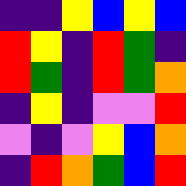[["indigo", "indigo", "yellow", "blue", "yellow", "blue"], ["red", "yellow", "indigo", "red", "green", "indigo"], ["red", "green", "indigo", "red", "green", "orange"], ["indigo", "yellow", "indigo", "violet", "violet", "red"], ["violet", "indigo", "violet", "yellow", "blue", "orange"], ["indigo", "red", "orange", "green", "blue", "red"]]